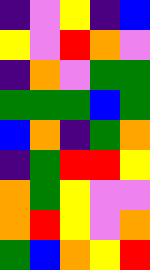[["indigo", "violet", "yellow", "indigo", "blue"], ["yellow", "violet", "red", "orange", "violet"], ["indigo", "orange", "violet", "green", "green"], ["green", "green", "green", "blue", "green"], ["blue", "orange", "indigo", "green", "orange"], ["indigo", "green", "red", "red", "yellow"], ["orange", "green", "yellow", "violet", "violet"], ["orange", "red", "yellow", "violet", "orange"], ["green", "blue", "orange", "yellow", "red"]]